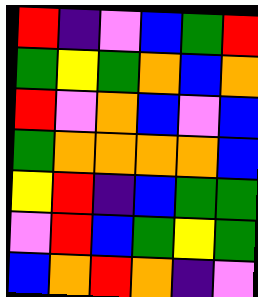[["red", "indigo", "violet", "blue", "green", "red"], ["green", "yellow", "green", "orange", "blue", "orange"], ["red", "violet", "orange", "blue", "violet", "blue"], ["green", "orange", "orange", "orange", "orange", "blue"], ["yellow", "red", "indigo", "blue", "green", "green"], ["violet", "red", "blue", "green", "yellow", "green"], ["blue", "orange", "red", "orange", "indigo", "violet"]]